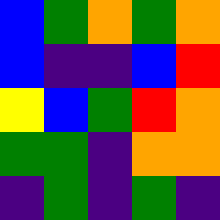[["blue", "green", "orange", "green", "orange"], ["blue", "indigo", "indigo", "blue", "red"], ["yellow", "blue", "green", "red", "orange"], ["green", "green", "indigo", "orange", "orange"], ["indigo", "green", "indigo", "green", "indigo"]]